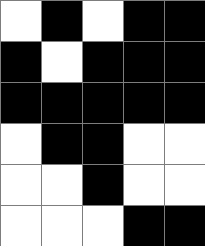[["white", "black", "white", "black", "black"], ["black", "white", "black", "black", "black"], ["black", "black", "black", "black", "black"], ["white", "black", "black", "white", "white"], ["white", "white", "black", "white", "white"], ["white", "white", "white", "black", "black"]]